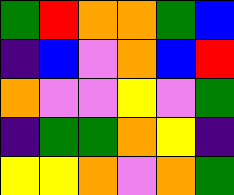[["green", "red", "orange", "orange", "green", "blue"], ["indigo", "blue", "violet", "orange", "blue", "red"], ["orange", "violet", "violet", "yellow", "violet", "green"], ["indigo", "green", "green", "orange", "yellow", "indigo"], ["yellow", "yellow", "orange", "violet", "orange", "green"]]